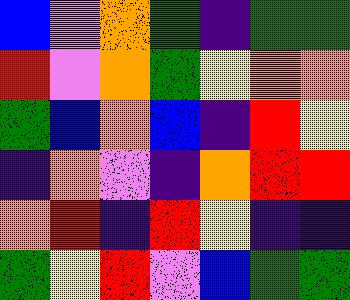[["blue", "violet", "orange", "green", "indigo", "green", "green"], ["red", "violet", "orange", "green", "yellow", "orange", "orange"], ["green", "blue", "orange", "blue", "indigo", "red", "yellow"], ["indigo", "orange", "violet", "indigo", "orange", "red", "red"], ["orange", "red", "indigo", "red", "yellow", "indigo", "indigo"], ["green", "yellow", "red", "violet", "blue", "green", "green"]]